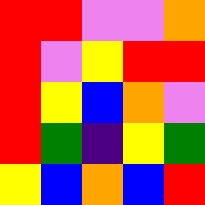[["red", "red", "violet", "violet", "orange"], ["red", "violet", "yellow", "red", "red"], ["red", "yellow", "blue", "orange", "violet"], ["red", "green", "indigo", "yellow", "green"], ["yellow", "blue", "orange", "blue", "red"]]